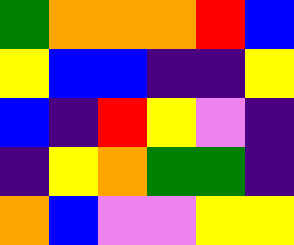[["green", "orange", "orange", "orange", "red", "blue"], ["yellow", "blue", "blue", "indigo", "indigo", "yellow"], ["blue", "indigo", "red", "yellow", "violet", "indigo"], ["indigo", "yellow", "orange", "green", "green", "indigo"], ["orange", "blue", "violet", "violet", "yellow", "yellow"]]